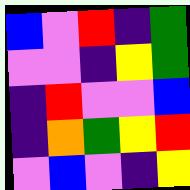[["blue", "violet", "red", "indigo", "green"], ["violet", "violet", "indigo", "yellow", "green"], ["indigo", "red", "violet", "violet", "blue"], ["indigo", "orange", "green", "yellow", "red"], ["violet", "blue", "violet", "indigo", "yellow"]]